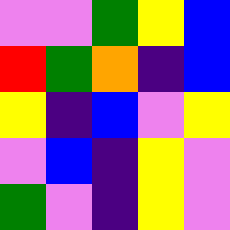[["violet", "violet", "green", "yellow", "blue"], ["red", "green", "orange", "indigo", "blue"], ["yellow", "indigo", "blue", "violet", "yellow"], ["violet", "blue", "indigo", "yellow", "violet"], ["green", "violet", "indigo", "yellow", "violet"]]